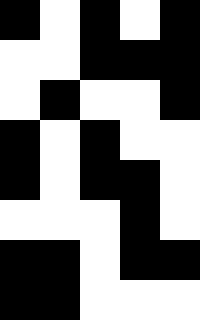[["black", "white", "black", "white", "black"], ["white", "white", "black", "black", "black"], ["white", "black", "white", "white", "black"], ["black", "white", "black", "white", "white"], ["black", "white", "black", "black", "white"], ["white", "white", "white", "black", "white"], ["black", "black", "white", "black", "black"], ["black", "black", "white", "white", "white"]]